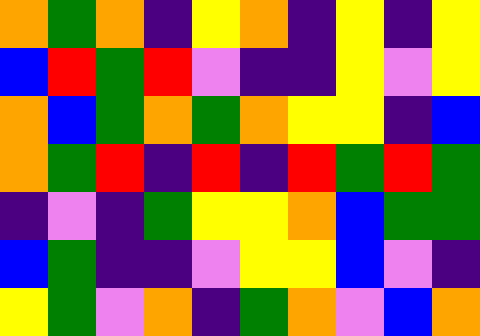[["orange", "green", "orange", "indigo", "yellow", "orange", "indigo", "yellow", "indigo", "yellow"], ["blue", "red", "green", "red", "violet", "indigo", "indigo", "yellow", "violet", "yellow"], ["orange", "blue", "green", "orange", "green", "orange", "yellow", "yellow", "indigo", "blue"], ["orange", "green", "red", "indigo", "red", "indigo", "red", "green", "red", "green"], ["indigo", "violet", "indigo", "green", "yellow", "yellow", "orange", "blue", "green", "green"], ["blue", "green", "indigo", "indigo", "violet", "yellow", "yellow", "blue", "violet", "indigo"], ["yellow", "green", "violet", "orange", "indigo", "green", "orange", "violet", "blue", "orange"]]